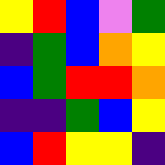[["yellow", "red", "blue", "violet", "green"], ["indigo", "green", "blue", "orange", "yellow"], ["blue", "green", "red", "red", "orange"], ["indigo", "indigo", "green", "blue", "yellow"], ["blue", "red", "yellow", "yellow", "indigo"]]